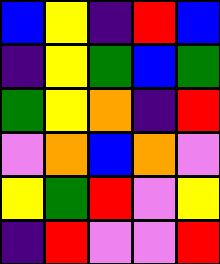[["blue", "yellow", "indigo", "red", "blue"], ["indigo", "yellow", "green", "blue", "green"], ["green", "yellow", "orange", "indigo", "red"], ["violet", "orange", "blue", "orange", "violet"], ["yellow", "green", "red", "violet", "yellow"], ["indigo", "red", "violet", "violet", "red"]]